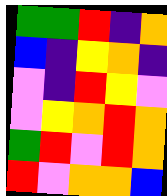[["green", "green", "red", "indigo", "orange"], ["blue", "indigo", "yellow", "orange", "indigo"], ["violet", "indigo", "red", "yellow", "violet"], ["violet", "yellow", "orange", "red", "orange"], ["green", "red", "violet", "red", "orange"], ["red", "violet", "orange", "orange", "blue"]]